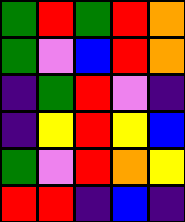[["green", "red", "green", "red", "orange"], ["green", "violet", "blue", "red", "orange"], ["indigo", "green", "red", "violet", "indigo"], ["indigo", "yellow", "red", "yellow", "blue"], ["green", "violet", "red", "orange", "yellow"], ["red", "red", "indigo", "blue", "indigo"]]